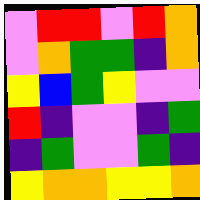[["violet", "red", "red", "violet", "red", "orange"], ["violet", "orange", "green", "green", "indigo", "orange"], ["yellow", "blue", "green", "yellow", "violet", "violet"], ["red", "indigo", "violet", "violet", "indigo", "green"], ["indigo", "green", "violet", "violet", "green", "indigo"], ["yellow", "orange", "orange", "yellow", "yellow", "orange"]]